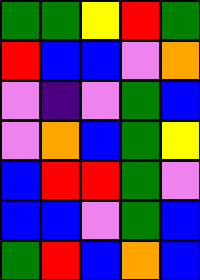[["green", "green", "yellow", "red", "green"], ["red", "blue", "blue", "violet", "orange"], ["violet", "indigo", "violet", "green", "blue"], ["violet", "orange", "blue", "green", "yellow"], ["blue", "red", "red", "green", "violet"], ["blue", "blue", "violet", "green", "blue"], ["green", "red", "blue", "orange", "blue"]]